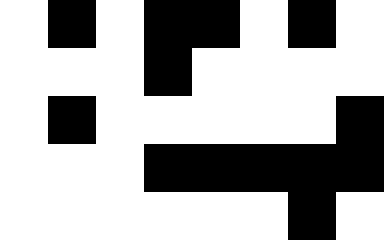[["white", "black", "white", "black", "black", "white", "black", "white"], ["white", "white", "white", "black", "white", "white", "white", "white"], ["white", "black", "white", "white", "white", "white", "white", "black"], ["white", "white", "white", "black", "black", "black", "black", "black"], ["white", "white", "white", "white", "white", "white", "black", "white"]]